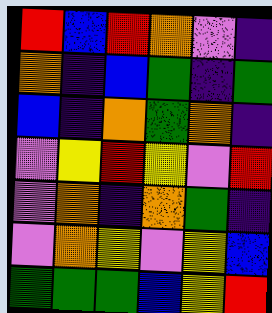[["red", "blue", "red", "orange", "violet", "indigo"], ["orange", "indigo", "blue", "green", "indigo", "green"], ["blue", "indigo", "orange", "green", "orange", "indigo"], ["violet", "yellow", "red", "yellow", "violet", "red"], ["violet", "orange", "indigo", "orange", "green", "indigo"], ["violet", "orange", "yellow", "violet", "yellow", "blue"], ["green", "green", "green", "blue", "yellow", "red"]]